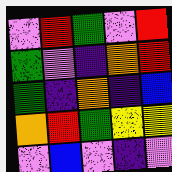[["violet", "red", "green", "violet", "red"], ["green", "violet", "indigo", "orange", "red"], ["green", "indigo", "orange", "indigo", "blue"], ["orange", "red", "green", "yellow", "yellow"], ["violet", "blue", "violet", "indigo", "violet"]]